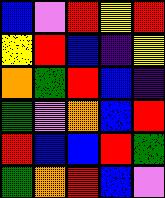[["blue", "violet", "red", "yellow", "red"], ["yellow", "red", "blue", "indigo", "yellow"], ["orange", "green", "red", "blue", "indigo"], ["green", "violet", "orange", "blue", "red"], ["red", "blue", "blue", "red", "green"], ["green", "orange", "red", "blue", "violet"]]